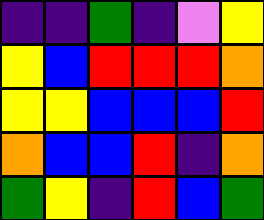[["indigo", "indigo", "green", "indigo", "violet", "yellow"], ["yellow", "blue", "red", "red", "red", "orange"], ["yellow", "yellow", "blue", "blue", "blue", "red"], ["orange", "blue", "blue", "red", "indigo", "orange"], ["green", "yellow", "indigo", "red", "blue", "green"]]